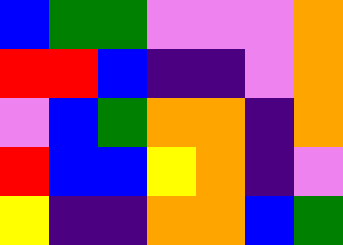[["blue", "green", "green", "violet", "violet", "violet", "orange"], ["red", "red", "blue", "indigo", "indigo", "violet", "orange"], ["violet", "blue", "green", "orange", "orange", "indigo", "orange"], ["red", "blue", "blue", "yellow", "orange", "indigo", "violet"], ["yellow", "indigo", "indigo", "orange", "orange", "blue", "green"]]